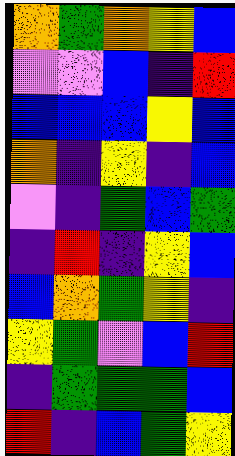[["orange", "green", "orange", "yellow", "blue"], ["violet", "violet", "blue", "indigo", "red"], ["blue", "blue", "blue", "yellow", "blue"], ["orange", "indigo", "yellow", "indigo", "blue"], ["violet", "indigo", "green", "blue", "green"], ["indigo", "red", "indigo", "yellow", "blue"], ["blue", "orange", "green", "yellow", "indigo"], ["yellow", "green", "violet", "blue", "red"], ["indigo", "green", "green", "green", "blue"], ["red", "indigo", "blue", "green", "yellow"]]